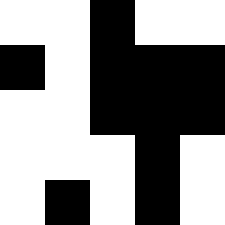[["white", "white", "black", "white", "white"], ["black", "white", "black", "black", "black"], ["white", "white", "black", "black", "black"], ["white", "white", "white", "black", "white"], ["white", "black", "white", "black", "white"]]